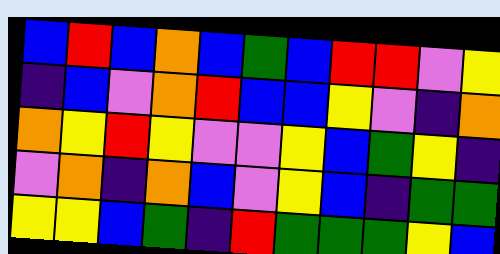[["blue", "red", "blue", "orange", "blue", "green", "blue", "red", "red", "violet", "yellow"], ["indigo", "blue", "violet", "orange", "red", "blue", "blue", "yellow", "violet", "indigo", "orange"], ["orange", "yellow", "red", "yellow", "violet", "violet", "yellow", "blue", "green", "yellow", "indigo"], ["violet", "orange", "indigo", "orange", "blue", "violet", "yellow", "blue", "indigo", "green", "green"], ["yellow", "yellow", "blue", "green", "indigo", "red", "green", "green", "green", "yellow", "blue"]]